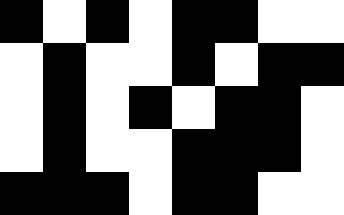[["black", "white", "black", "white", "black", "black", "white", "white"], ["white", "black", "white", "white", "black", "white", "black", "black"], ["white", "black", "white", "black", "white", "black", "black", "white"], ["white", "black", "white", "white", "black", "black", "black", "white"], ["black", "black", "black", "white", "black", "black", "white", "white"]]